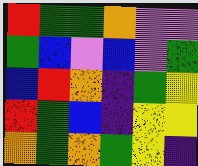[["red", "green", "green", "orange", "violet", "violet"], ["green", "blue", "violet", "blue", "violet", "green"], ["blue", "red", "orange", "indigo", "green", "yellow"], ["red", "green", "blue", "indigo", "yellow", "yellow"], ["orange", "green", "orange", "green", "yellow", "indigo"]]